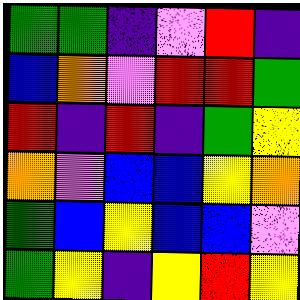[["green", "green", "indigo", "violet", "red", "indigo"], ["blue", "orange", "violet", "red", "red", "green"], ["red", "indigo", "red", "indigo", "green", "yellow"], ["orange", "violet", "blue", "blue", "yellow", "orange"], ["green", "blue", "yellow", "blue", "blue", "violet"], ["green", "yellow", "indigo", "yellow", "red", "yellow"]]